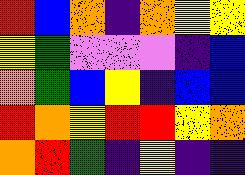[["red", "blue", "orange", "indigo", "orange", "yellow", "yellow"], ["yellow", "green", "violet", "violet", "violet", "indigo", "blue"], ["orange", "green", "blue", "yellow", "indigo", "blue", "blue"], ["red", "orange", "yellow", "red", "red", "yellow", "orange"], ["orange", "red", "green", "indigo", "yellow", "indigo", "indigo"]]